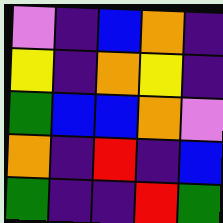[["violet", "indigo", "blue", "orange", "indigo"], ["yellow", "indigo", "orange", "yellow", "indigo"], ["green", "blue", "blue", "orange", "violet"], ["orange", "indigo", "red", "indigo", "blue"], ["green", "indigo", "indigo", "red", "green"]]